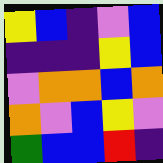[["yellow", "blue", "indigo", "violet", "blue"], ["indigo", "indigo", "indigo", "yellow", "blue"], ["violet", "orange", "orange", "blue", "orange"], ["orange", "violet", "blue", "yellow", "violet"], ["green", "blue", "blue", "red", "indigo"]]